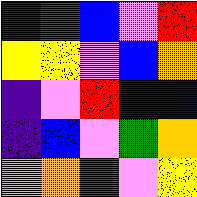[["indigo", "red", "blue", "violet", "red"], ["yellow", "yellow", "violet", "blue", "orange"], ["indigo", "violet", "red", "blue", "blue"], ["indigo", "blue", "violet", "green", "orange"], ["violet", "orange", "red", "violet", "yellow"]]